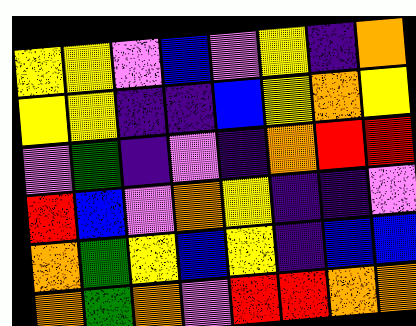[["yellow", "yellow", "violet", "blue", "violet", "yellow", "indigo", "orange"], ["yellow", "yellow", "indigo", "indigo", "blue", "yellow", "orange", "yellow"], ["violet", "green", "indigo", "violet", "indigo", "orange", "red", "red"], ["red", "blue", "violet", "orange", "yellow", "indigo", "indigo", "violet"], ["orange", "green", "yellow", "blue", "yellow", "indigo", "blue", "blue"], ["orange", "green", "orange", "violet", "red", "red", "orange", "orange"]]